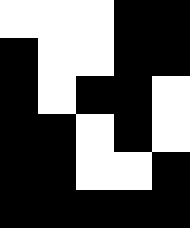[["white", "white", "white", "black", "black"], ["black", "white", "white", "black", "black"], ["black", "white", "black", "black", "white"], ["black", "black", "white", "black", "white"], ["black", "black", "white", "white", "black"], ["black", "black", "black", "black", "black"]]